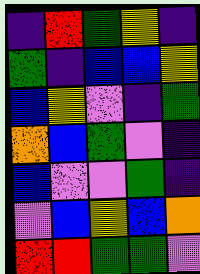[["indigo", "red", "green", "yellow", "indigo"], ["green", "indigo", "blue", "blue", "yellow"], ["blue", "yellow", "violet", "indigo", "green"], ["orange", "blue", "green", "violet", "indigo"], ["blue", "violet", "violet", "green", "indigo"], ["violet", "blue", "yellow", "blue", "orange"], ["red", "red", "green", "green", "violet"]]